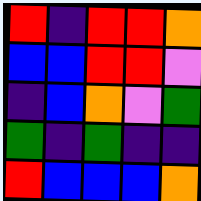[["red", "indigo", "red", "red", "orange"], ["blue", "blue", "red", "red", "violet"], ["indigo", "blue", "orange", "violet", "green"], ["green", "indigo", "green", "indigo", "indigo"], ["red", "blue", "blue", "blue", "orange"]]